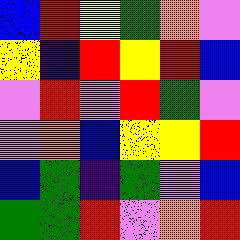[["blue", "red", "yellow", "green", "orange", "violet"], ["yellow", "indigo", "red", "yellow", "red", "blue"], ["violet", "red", "violet", "red", "green", "violet"], ["violet", "orange", "blue", "yellow", "yellow", "red"], ["blue", "green", "indigo", "green", "violet", "blue"], ["green", "green", "red", "violet", "orange", "red"]]